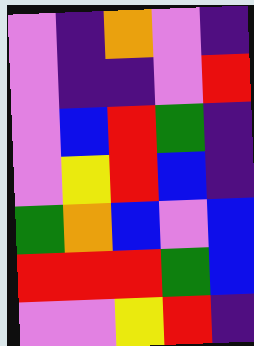[["violet", "indigo", "orange", "violet", "indigo"], ["violet", "indigo", "indigo", "violet", "red"], ["violet", "blue", "red", "green", "indigo"], ["violet", "yellow", "red", "blue", "indigo"], ["green", "orange", "blue", "violet", "blue"], ["red", "red", "red", "green", "blue"], ["violet", "violet", "yellow", "red", "indigo"]]